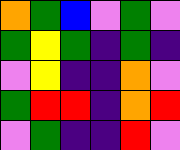[["orange", "green", "blue", "violet", "green", "violet"], ["green", "yellow", "green", "indigo", "green", "indigo"], ["violet", "yellow", "indigo", "indigo", "orange", "violet"], ["green", "red", "red", "indigo", "orange", "red"], ["violet", "green", "indigo", "indigo", "red", "violet"]]